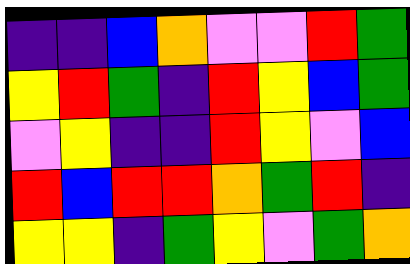[["indigo", "indigo", "blue", "orange", "violet", "violet", "red", "green"], ["yellow", "red", "green", "indigo", "red", "yellow", "blue", "green"], ["violet", "yellow", "indigo", "indigo", "red", "yellow", "violet", "blue"], ["red", "blue", "red", "red", "orange", "green", "red", "indigo"], ["yellow", "yellow", "indigo", "green", "yellow", "violet", "green", "orange"]]